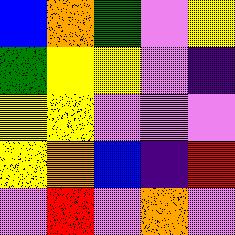[["blue", "orange", "green", "violet", "yellow"], ["green", "yellow", "yellow", "violet", "indigo"], ["yellow", "yellow", "violet", "violet", "violet"], ["yellow", "orange", "blue", "indigo", "red"], ["violet", "red", "violet", "orange", "violet"]]